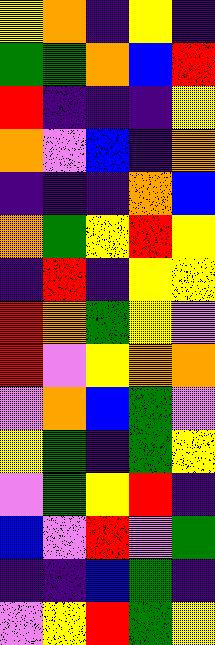[["yellow", "orange", "indigo", "yellow", "indigo"], ["green", "green", "orange", "blue", "red"], ["red", "indigo", "indigo", "indigo", "yellow"], ["orange", "violet", "blue", "indigo", "orange"], ["indigo", "indigo", "indigo", "orange", "blue"], ["orange", "green", "yellow", "red", "yellow"], ["indigo", "red", "indigo", "yellow", "yellow"], ["red", "orange", "green", "yellow", "violet"], ["red", "violet", "yellow", "orange", "orange"], ["violet", "orange", "blue", "green", "violet"], ["yellow", "green", "indigo", "green", "yellow"], ["violet", "green", "yellow", "red", "indigo"], ["blue", "violet", "red", "violet", "green"], ["indigo", "indigo", "blue", "green", "indigo"], ["violet", "yellow", "red", "green", "yellow"]]